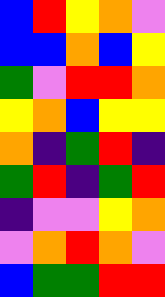[["blue", "red", "yellow", "orange", "violet"], ["blue", "blue", "orange", "blue", "yellow"], ["green", "violet", "red", "red", "orange"], ["yellow", "orange", "blue", "yellow", "yellow"], ["orange", "indigo", "green", "red", "indigo"], ["green", "red", "indigo", "green", "red"], ["indigo", "violet", "violet", "yellow", "orange"], ["violet", "orange", "red", "orange", "violet"], ["blue", "green", "green", "red", "red"]]